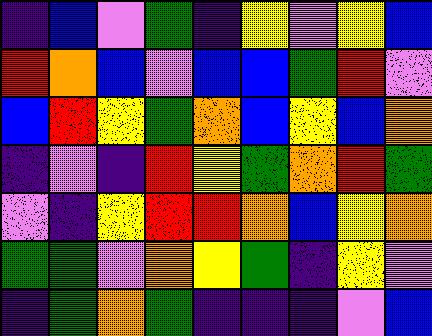[["indigo", "blue", "violet", "green", "indigo", "yellow", "violet", "yellow", "blue"], ["red", "orange", "blue", "violet", "blue", "blue", "green", "red", "violet"], ["blue", "red", "yellow", "green", "orange", "blue", "yellow", "blue", "orange"], ["indigo", "violet", "indigo", "red", "yellow", "green", "orange", "red", "green"], ["violet", "indigo", "yellow", "red", "red", "orange", "blue", "yellow", "orange"], ["green", "green", "violet", "orange", "yellow", "green", "indigo", "yellow", "violet"], ["indigo", "green", "orange", "green", "indigo", "indigo", "indigo", "violet", "blue"]]